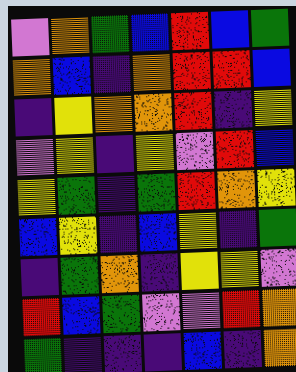[["violet", "orange", "green", "blue", "red", "blue", "green"], ["orange", "blue", "indigo", "orange", "red", "red", "blue"], ["indigo", "yellow", "orange", "orange", "red", "indigo", "yellow"], ["violet", "yellow", "indigo", "yellow", "violet", "red", "blue"], ["yellow", "green", "indigo", "green", "red", "orange", "yellow"], ["blue", "yellow", "indigo", "blue", "yellow", "indigo", "green"], ["indigo", "green", "orange", "indigo", "yellow", "yellow", "violet"], ["red", "blue", "green", "violet", "violet", "red", "orange"], ["green", "indigo", "indigo", "indigo", "blue", "indigo", "orange"]]